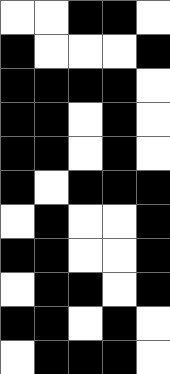[["white", "white", "black", "black", "white"], ["black", "white", "white", "white", "black"], ["black", "black", "black", "black", "white"], ["black", "black", "white", "black", "white"], ["black", "black", "white", "black", "white"], ["black", "white", "black", "black", "black"], ["white", "black", "white", "white", "black"], ["black", "black", "white", "white", "black"], ["white", "black", "black", "white", "black"], ["black", "black", "white", "black", "white"], ["white", "black", "black", "black", "white"]]